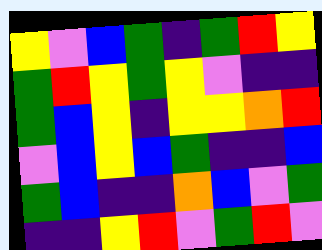[["yellow", "violet", "blue", "green", "indigo", "green", "red", "yellow"], ["green", "red", "yellow", "green", "yellow", "violet", "indigo", "indigo"], ["green", "blue", "yellow", "indigo", "yellow", "yellow", "orange", "red"], ["violet", "blue", "yellow", "blue", "green", "indigo", "indigo", "blue"], ["green", "blue", "indigo", "indigo", "orange", "blue", "violet", "green"], ["indigo", "indigo", "yellow", "red", "violet", "green", "red", "violet"]]